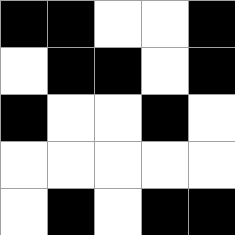[["black", "black", "white", "white", "black"], ["white", "black", "black", "white", "black"], ["black", "white", "white", "black", "white"], ["white", "white", "white", "white", "white"], ["white", "black", "white", "black", "black"]]